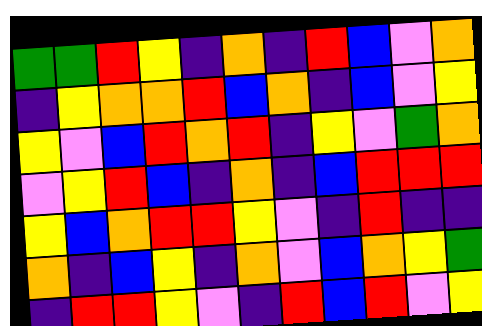[["green", "green", "red", "yellow", "indigo", "orange", "indigo", "red", "blue", "violet", "orange"], ["indigo", "yellow", "orange", "orange", "red", "blue", "orange", "indigo", "blue", "violet", "yellow"], ["yellow", "violet", "blue", "red", "orange", "red", "indigo", "yellow", "violet", "green", "orange"], ["violet", "yellow", "red", "blue", "indigo", "orange", "indigo", "blue", "red", "red", "red"], ["yellow", "blue", "orange", "red", "red", "yellow", "violet", "indigo", "red", "indigo", "indigo"], ["orange", "indigo", "blue", "yellow", "indigo", "orange", "violet", "blue", "orange", "yellow", "green"], ["indigo", "red", "red", "yellow", "violet", "indigo", "red", "blue", "red", "violet", "yellow"]]